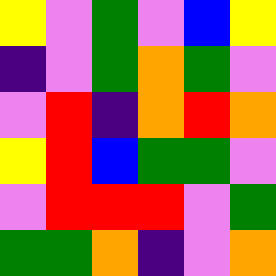[["yellow", "violet", "green", "violet", "blue", "yellow"], ["indigo", "violet", "green", "orange", "green", "violet"], ["violet", "red", "indigo", "orange", "red", "orange"], ["yellow", "red", "blue", "green", "green", "violet"], ["violet", "red", "red", "red", "violet", "green"], ["green", "green", "orange", "indigo", "violet", "orange"]]